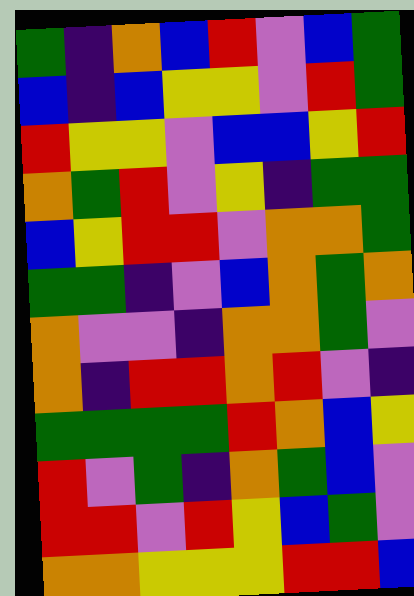[["green", "indigo", "orange", "blue", "red", "violet", "blue", "green"], ["blue", "indigo", "blue", "yellow", "yellow", "violet", "red", "green"], ["red", "yellow", "yellow", "violet", "blue", "blue", "yellow", "red"], ["orange", "green", "red", "violet", "yellow", "indigo", "green", "green"], ["blue", "yellow", "red", "red", "violet", "orange", "orange", "green"], ["green", "green", "indigo", "violet", "blue", "orange", "green", "orange"], ["orange", "violet", "violet", "indigo", "orange", "orange", "green", "violet"], ["orange", "indigo", "red", "red", "orange", "red", "violet", "indigo"], ["green", "green", "green", "green", "red", "orange", "blue", "yellow"], ["red", "violet", "green", "indigo", "orange", "green", "blue", "violet"], ["red", "red", "violet", "red", "yellow", "blue", "green", "violet"], ["orange", "orange", "yellow", "yellow", "yellow", "red", "red", "blue"]]